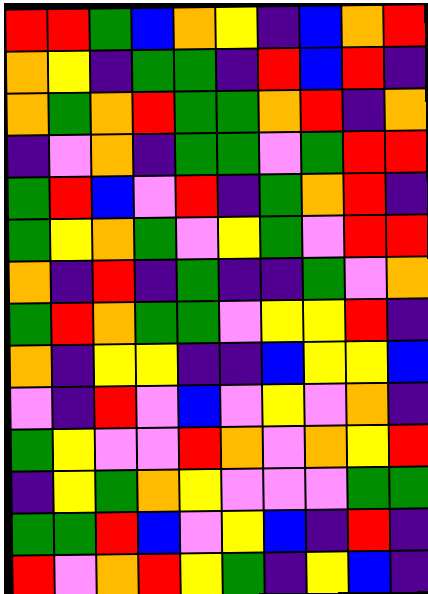[["red", "red", "green", "blue", "orange", "yellow", "indigo", "blue", "orange", "red"], ["orange", "yellow", "indigo", "green", "green", "indigo", "red", "blue", "red", "indigo"], ["orange", "green", "orange", "red", "green", "green", "orange", "red", "indigo", "orange"], ["indigo", "violet", "orange", "indigo", "green", "green", "violet", "green", "red", "red"], ["green", "red", "blue", "violet", "red", "indigo", "green", "orange", "red", "indigo"], ["green", "yellow", "orange", "green", "violet", "yellow", "green", "violet", "red", "red"], ["orange", "indigo", "red", "indigo", "green", "indigo", "indigo", "green", "violet", "orange"], ["green", "red", "orange", "green", "green", "violet", "yellow", "yellow", "red", "indigo"], ["orange", "indigo", "yellow", "yellow", "indigo", "indigo", "blue", "yellow", "yellow", "blue"], ["violet", "indigo", "red", "violet", "blue", "violet", "yellow", "violet", "orange", "indigo"], ["green", "yellow", "violet", "violet", "red", "orange", "violet", "orange", "yellow", "red"], ["indigo", "yellow", "green", "orange", "yellow", "violet", "violet", "violet", "green", "green"], ["green", "green", "red", "blue", "violet", "yellow", "blue", "indigo", "red", "indigo"], ["red", "violet", "orange", "red", "yellow", "green", "indigo", "yellow", "blue", "indigo"]]